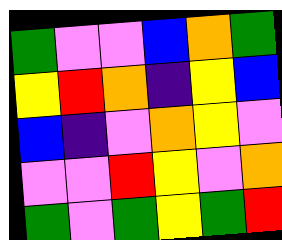[["green", "violet", "violet", "blue", "orange", "green"], ["yellow", "red", "orange", "indigo", "yellow", "blue"], ["blue", "indigo", "violet", "orange", "yellow", "violet"], ["violet", "violet", "red", "yellow", "violet", "orange"], ["green", "violet", "green", "yellow", "green", "red"]]